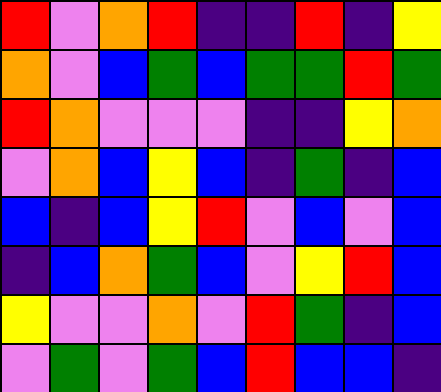[["red", "violet", "orange", "red", "indigo", "indigo", "red", "indigo", "yellow"], ["orange", "violet", "blue", "green", "blue", "green", "green", "red", "green"], ["red", "orange", "violet", "violet", "violet", "indigo", "indigo", "yellow", "orange"], ["violet", "orange", "blue", "yellow", "blue", "indigo", "green", "indigo", "blue"], ["blue", "indigo", "blue", "yellow", "red", "violet", "blue", "violet", "blue"], ["indigo", "blue", "orange", "green", "blue", "violet", "yellow", "red", "blue"], ["yellow", "violet", "violet", "orange", "violet", "red", "green", "indigo", "blue"], ["violet", "green", "violet", "green", "blue", "red", "blue", "blue", "indigo"]]